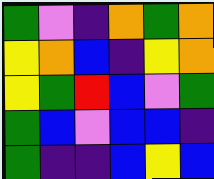[["green", "violet", "indigo", "orange", "green", "orange"], ["yellow", "orange", "blue", "indigo", "yellow", "orange"], ["yellow", "green", "red", "blue", "violet", "green"], ["green", "blue", "violet", "blue", "blue", "indigo"], ["green", "indigo", "indigo", "blue", "yellow", "blue"]]